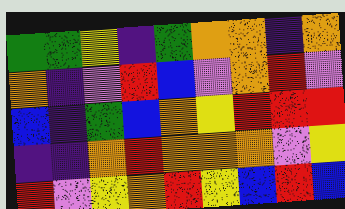[["green", "green", "yellow", "indigo", "green", "orange", "orange", "indigo", "orange"], ["orange", "indigo", "violet", "red", "blue", "violet", "orange", "red", "violet"], ["blue", "indigo", "green", "blue", "orange", "yellow", "red", "red", "red"], ["indigo", "indigo", "orange", "red", "orange", "orange", "orange", "violet", "yellow"], ["red", "violet", "yellow", "orange", "red", "yellow", "blue", "red", "blue"]]